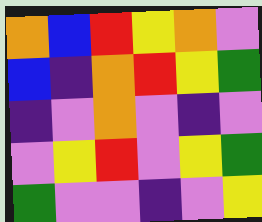[["orange", "blue", "red", "yellow", "orange", "violet"], ["blue", "indigo", "orange", "red", "yellow", "green"], ["indigo", "violet", "orange", "violet", "indigo", "violet"], ["violet", "yellow", "red", "violet", "yellow", "green"], ["green", "violet", "violet", "indigo", "violet", "yellow"]]